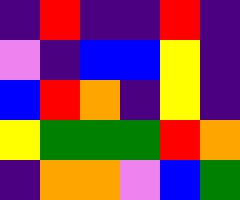[["indigo", "red", "indigo", "indigo", "red", "indigo"], ["violet", "indigo", "blue", "blue", "yellow", "indigo"], ["blue", "red", "orange", "indigo", "yellow", "indigo"], ["yellow", "green", "green", "green", "red", "orange"], ["indigo", "orange", "orange", "violet", "blue", "green"]]